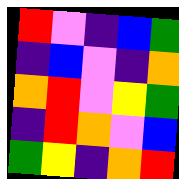[["red", "violet", "indigo", "blue", "green"], ["indigo", "blue", "violet", "indigo", "orange"], ["orange", "red", "violet", "yellow", "green"], ["indigo", "red", "orange", "violet", "blue"], ["green", "yellow", "indigo", "orange", "red"]]